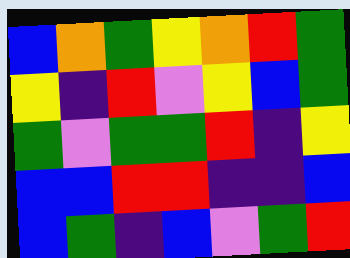[["blue", "orange", "green", "yellow", "orange", "red", "green"], ["yellow", "indigo", "red", "violet", "yellow", "blue", "green"], ["green", "violet", "green", "green", "red", "indigo", "yellow"], ["blue", "blue", "red", "red", "indigo", "indigo", "blue"], ["blue", "green", "indigo", "blue", "violet", "green", "red"]]